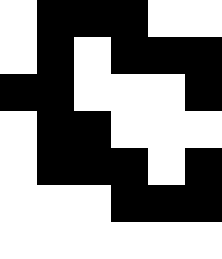[["white", "black", "black", "black", "white", "white"], ["white", "black", "white", "black", "black", "black"], ["black", "black", "white", "white", "white", "black"], ["white", "black", "black", "white", "white", "white"], ["white", "black", "black", "black", "white", "black"], ["white", "white", "white", "black", "black", "black"], ["white", "white", "white", "white", "white", "white"]]